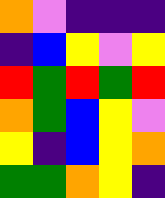[["orange", "violet", "indigo", "indigo", "indigo"], ["indigo", "blue", "yellow", "violet", "yellow"], ["red", "green", "red", "green", "red"], ["orange", "green", "blue", "yellow", "violet"], ["yellow", "indigo", "blue", "yellow", "orange"], ["green", "green", "orange", "yellow", "indigo"]]